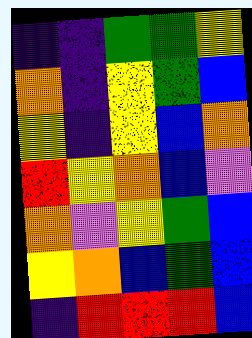[["indigo", "indigo", "green", "green", "yellow"], ["orange", "indigo", "yellow", "green", "blue"], ["yellow", "indigo", "yellow", "blue", "orange"], ["red", "yellow", "orange", "blue", "violet"], ["orange", "violet", "yellow", "green", "blue"], ["yellow", "orange", "blue", "green", "blue"], ["indigo", "red", "red", "red", "blue"]]